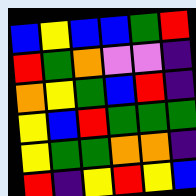[["blue", "yellow", "blue", "blue", "green", "red"], ["red", "green", "orange", "violet", "violet", "indigo"], ["orange", "yellow", "green", "blue", "red", "indigo"], ["yellow", "blue", "red", "green", "green", "green"], ["yellow", "green", "green", "orange", "orange", "indigo"], ["red", "indigo", "yellow", "red", "yellow", "blue"]]